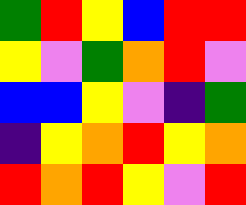[["green", "red", "yellow", "blue", "red", "red"], ["yellow", "violet", "green", "orange", "red", "violet"], ["blue", "blue", "yellow", "violet", "indigo", "green"], ["indigo", "yellow", "orange", "red", "yellow", "orange"], ["red", "orange", "red", "yellow", "violet", "red"]]